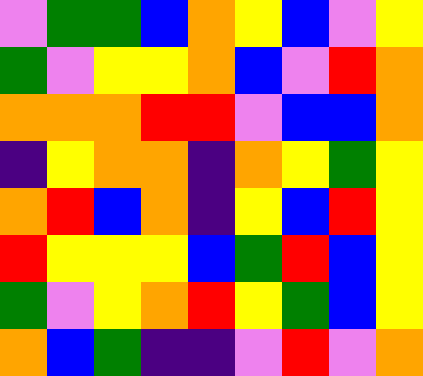[["violet", "green", "green", "blue", "orange", "yellow", "blue", "violet", "yellow"], ["green", "violet", "yellow", "yellow", "orange", "blue", "violet", "red", "orange"], ["orange", "orange", "orange", "red", "red", "violet", "blue", "blue", "orange"], ["indigo", "yellow", "orange", "orange", "indigo", "orange", "yellow", "green", "yellow"], ["orange", "red", "blue", "orange", "indigo", "yellow", "blue", "red", "yellow"], ["red", "yellow", "yellow", "yellow", "blue", "green", "red", "blue", "yellow"], ["green", "violet", "yellow", "orange", "red", "yellow", "green", "blue", "yellow"], ["orange", "blue", "green", "indigo", "indigo", "violet", "red", "violet", "orange"]]